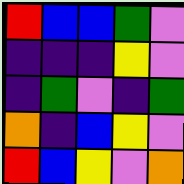[["red", "blue", "blue", "green", "violet"], ["indigo", "indigo", "indigo", "yellow", "violet"], ["indigo", "green", "violet", "indigo", "green"], ["orange", "indigo", "blue", "yellow", "violet"], ["red", "blue", "yellow", "violet", "orange"]]